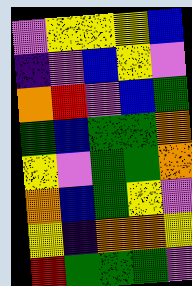[["violet", "yellow", "yellow", "yellow", "blue"], ["indigo", "violet", "blue", "yellow", "violet"], ["orange", "red", "violet", "blue", "green"], ["green", "blue", "green", "green", "orange"], ["yellow", "violet", "green", "green", "orange"], ["orange", "blue", "green", "yellow", "violet"], ["yellow", "indigo", "orange", "orange", "yellow"], ["red", "green", "green", "green", "violet"]]